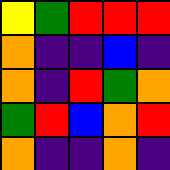[["yellow", "green", "red", "red", "red"], ["orange", "indigo", "indigo", "blue", "indigo"], ["orange", "indigo", "red", "green", "orange"], ["green", "red", "blue", "orange", "red"], ["orange", "indigo", "indigo", "orange", "indigo"]]